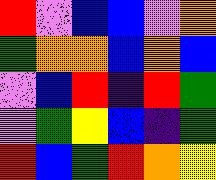[["red", "violet", "blue", "blue", "violet", "orange"], ["green", "orange", "orange", "blue", "orange", "blue"], ["violet", "blue", "red", "indigo", "red", "green"], ["violet", "green", "yellow", "blue", "indigo", "green"], ["red", "blue", "green", "red", "orange", "yellow"]]